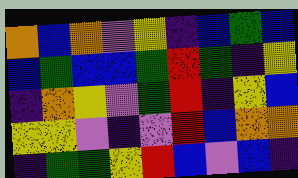[["orange", "blue", "orange", "violet", "yellow", "indigo", "blue", "green", "blue"], ["blue", "green", "blue", "blue", "green", "red", "green", "indigo", "yellow"], ["indigo", "orange", "yellow", "violet", "green", "red", "indigo", "yellow", "blue"], ["yellow", "yellow", "violet", "indigo", "violet", "red", "blue", "orange", "orange"], ["indigo", "green", "green", "yellow", "red", "blue", "violet", "blue", "indigo"]]